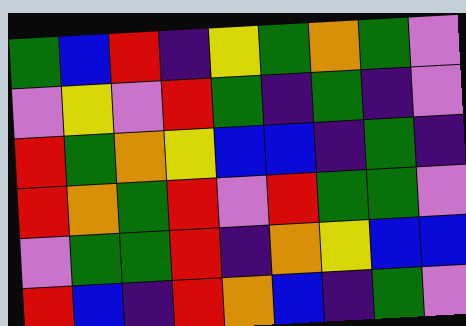[["green", "blue", "red", "indigo", "yellow", "green", "orange", "green", "violet"], ["violet", "yellow", "violet", "red", "green", "indigo", "green", "indigo", "violet"], ["red", "green", "orange", "yellow", "blue", "blue", "indigo", "green", "indigo"], ["red", "orange", "green", "red", "violet", "red", "green", "green", "violet"], ["violet", "green", "green", "red", "indigo", "orange", "yellow", "blue", "blue"], ["red", "blue", "indigo", "red", "orange", "blue", "indigo", "green", "violet"]]